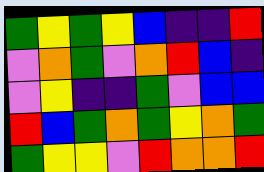[["green", "yellow", "green", "yellow", "blue", "indigo", "indigo", "red"], ["violet", "orange", "green", "violet", "orange", "red", "blue", "indigo"], ["violet", "yellow", "indigo", "indigo", "green", "violet", "blue", "blue"], ["red", "blue", "green", "orange", "green", "yellow", "orange", "green"], ["green", "yellow", "yellow", "violet", "red", "orange", "orange", "red"]]